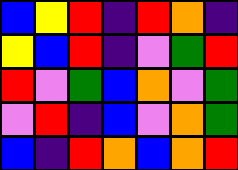[["blue", "yellow", "red", "indigo", "red", "orange", "indigo"], ["yellow", "blue", "red", "indigo", "violet", "green", "red"], ["red", "violet", "green", "blue", "orange", "violet", "green"], ["violet", "red", "indigo", "blue", "violet", "orange", "green"], ["blue", "indigo", "red", "orange", "blue", "orange", "red"]]